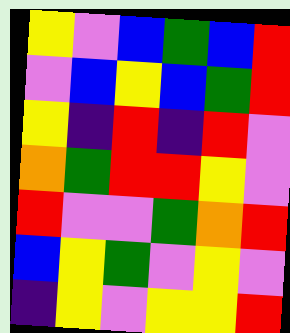[["yellow", "violet", "blue", "green", "blue", "red"], ["violet", "blue", "yellow", "blue", "green", "red"], ["yellow", "indigo", "red", "indigo", "red", "violet"], ["orange", "green", "red", "red", "yellow", "violet"], ["red", "violet", "violet", "green", "orange", "red"], ["blue", "yellow", "green", "violet", "yellow", "violet"], ["indigo", "yellow", "violet", "yellow", "yellow", "red"]]